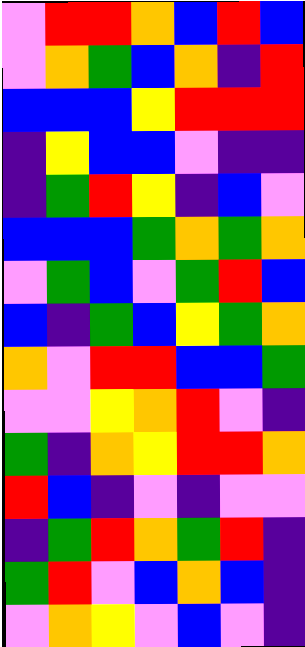[["violet", "red", "red", "orange", "blue", "red", "blue"], ["violet", "orange", "green", "blue", "orange", "indigo", "red"], ["blue", "blue", "blue", "yellow", "red", "red", "red"], ["indigo", "yellow", "blue", "blue", "violet", "indigo", "indigo"], ["indigo", "green", "red", "yellow", "indigo", "blue", "violet"], ["blue", "blue", "blue", "green", "orange", "green", "orange"], ["violet", "green", "blue", "violet", "green", "red", "blue"], ["blue", "indigo", "green", "blue", "yellow", "green", "orange"], ["orange", "violet", "red", "red", "blue", "blue", "green"], ["violet", "violet", "yellow", "orange", "red", "violet", "indigo"], ["green", "indigo", "orange", "yellow", "red", "red", "orange"], ["red", "blue", "indigo", "violet", "indigo", "violet", "violet"], ["indigo", "green", "red", "orange", "green", "red", "indigo"], ["green", "red", "violet", "blue", "orange", "blue", "indigo"], ["violet", "orange", "yellow", "violet", "blue", "violet", "indigo"]]